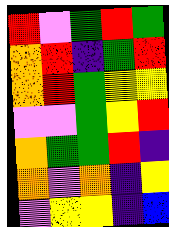[["red", "violet", "green", "red", "green"], ["orange", "red", "indigo", "green", "red"], ["orange", "red", "green", "yellow", "yellow"], ["violet", "violet", "green", "yellow", "red"], ["orange", "green", "green", "red", "indigo"], ["orange", "violet", "orange", "indigo", "yellow"], ["violet", "yellow", "yellow", "indigo", "blue"]]